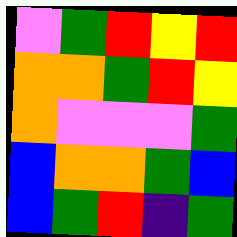[["violet", "green", "red", "yellow", "red"], ["orange", "orange", "green", "red", "yellow"], ["orange", "violet", "violet", "violet", "green"], ["blue", "orange", "orange", "green", "blue"], ["blue", "green", "red", "indigo", "green"]]